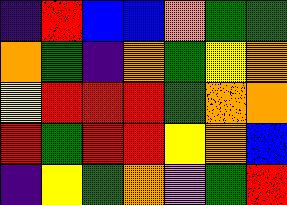[["indigo", "red", "blue", "blue", "orange", "green", "green"], ["orange", "green", "indigo", "orange", "green", "yellow", "orange"], ["yellow", "red", "red", "red", "green", "orange", "orange"], ["red", "green", "red", "red", "yellow", "orange", "blue"], ["indigo", "yellow", "green", "orange", "violet", "green", "red"]]